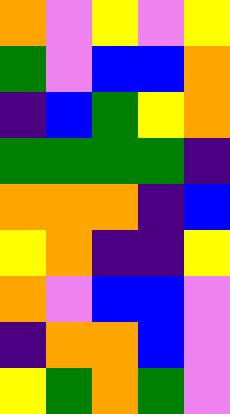[["orange", "violet", "yellow", "violet", "yellow"], ["green", "violet", "blue", "blue", "orange"], ["indigo", "blue", "green", "yellow", "orange"], ["green", "green", "green", "green", "indigo"], ["orange", "orange", "orange", "indigo", "blue"], ["yellow", "orange", "indigo", "indigo", "yellow"], ["orange", "violet", "blue", "blue", "violet"], ["indigo", "orange", "orange", "blue", "violet"], ["yellow", "green", "orange", "green", "violet"]]